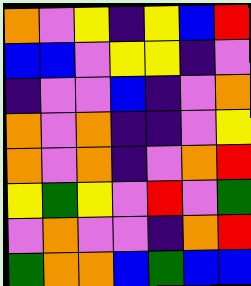[["orange", "violet", "yellow", "indigo", "yellow", "blue", "red"], ["blue", "blue", "violet", "yellow", "yellow", "indigo", "violet"], ["indigo", "violet", "violet", "blue", "indigo", "violet", "orange"], ["orange", "violet", "orange", "indigo", "indigo", "violet", "yellow"], ["orange", "violet", "orange", "indigo", "violet", "orange", "red"], ["yellow", "green", "yellow", "violet", "red", "violet", "green"], ["violet", "orange", "violet", "violet", "indigo", "orange", "red"], ["green", "orange", "orange", "blue", "green", "blue", "blue"]]